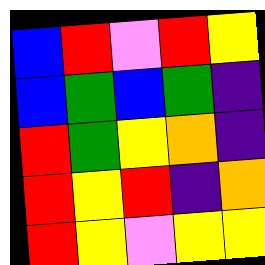[["blue", "red", "violet", "red", "yellow"], ["blue", "green", "blue", "green", "indigo"], ["red", "green", "yellow", "orange", "indigo"], ["red", "yellow", "red", "indigo", "orange"], ["red", "yellow", "violet", "yellow", "yellow"]]